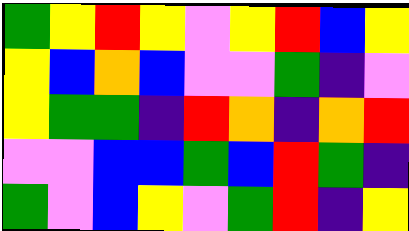[["green", "yellow", "red", "yellow", "violet", "yellow", "red", "blue", "yellow"], ["yellow", "blue", "orange", "blue", "violet", "violet", "green", "indigo", "violet"], ["yellow", "green", "green", "indigo", "red", "orange", "indigo", "orange", "red"], ["violet", "violet", "blue", "blue", "green", "blue", "red", "green", "indigo"], ["green", "violet", "blue", "yellow", "violet", "green", "red", "indigo", "yellow"]]